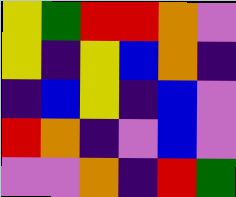[["yellow", "green", "red", "red", "orange", "violet"], ["yellow", "indigo", "yellow", "blue", "orange", "indigo"], ["indigo", "blue", "yellow", "indigo", "blue", "violet"], ["red", "orange", "indigo", "violet", "blue", "violet"], ["violet", "violet", "orange", "indigo", "red", "green"]]